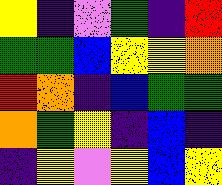[["yellow", "indigo", "violet", "green", "indigo", "red"], ["green", "green", "blue", "yellow", "yellow", "orange"], ["red", "orange", "indigo", "blue", "green", "green"], ["orange", "green", "yellow", "indigo", "blue", "indigo"], ["indigo", "yellow", "violet", "yellow", "blue", "yellow"]]